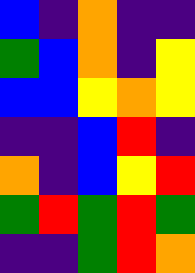[["blue", "indigo", "orange", "indigo", "indigo"], ["green", "blue", "orange", "indigo", "yellow"], ["blue", "blue", "yellow", "orange", "yellow"], ["indigo", "indigo", "blue", "red", "indigo"], ["orange", "indigo", "blue", "yellow", "red"], ["green", "red", "green", "red", "green"], ["indigo", "indigo", "green", "red", "orange"]]